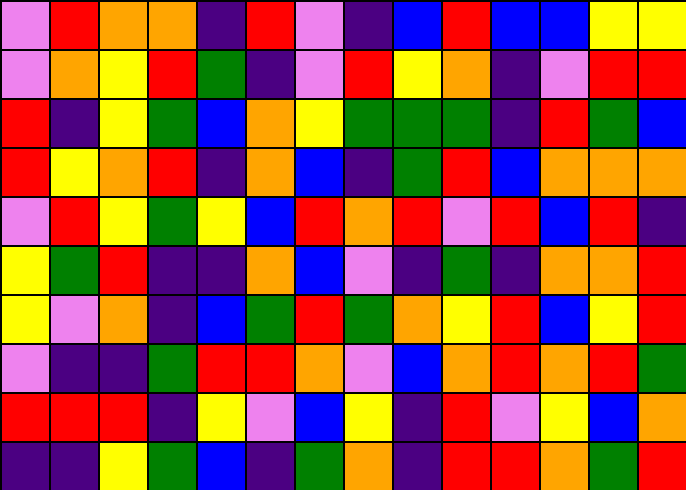[["violet", "red", "orange", "orange", "indigo", "red", "violet", "indigo", "blue", "red", "blue", "blue", "yellow", "yellow"], ["violet", "orange", "yellow", "red", "green", "indigo", "violet", "red", "yellow", "orange", "indigo", "violet", "red", "red"], ["red", "indigo", "yellow", "green", "blue", "orange", "yellow", "green", "green", "green", "indigo", "red", "green", "blue"], ["red", "yellow", "orange", "red", "indigo", "orange", "blue", "indigo", "green", "red", "blue", "orange", "orange", "orange"], ["violet", "red", "yellow", "green", "yellow", "blue", "red", "orange", "red", "violet", "red", "blue", "red", "indigo"], ["yellow", "green", "red", "indigo", "indigo", "orange", "blue", "violet", "indigo", "green", "indigo", "orange", "orange", "red"], ["yellow", "violet", "orange", "indigo", "blue", "green", "red", "green", "orange", "yellow", "red", "blue", "yellow", "red"], ["violet", "indigo", "indigo", "green", "red", "red", "orange", "violet", "blue", "orange", "red", "orange", "red", "green"], ["red", "red", "red", "indigo", "yellow", "violet", "blue", "yellow", "indigo", "red", "violet", "yellow", "blue", "orange"], ["indigo", "indigo", "yellow", "green", "blue", "indigo", "green", "orange", "indigo", "red", "red", "orange", "green", "red"]]